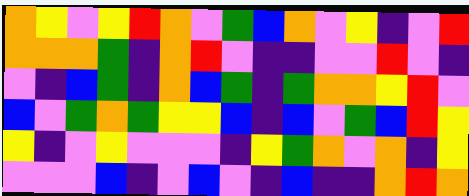[["orange", "yellow", "violet", "yellow", "red", "orange", "violet", "green", "blue", "orange", "violet", "yellow", "indigo", "violet", "red"], ["orange", "orange", "orange", "green", "indigo", "orange", "red", "violet", "indigo", "indigo", "violet", "violet", "red", "violet", "indigo"], ["violet", "indigo", "blue", "green", "indigo", "orange", "blue", "green", "indigo", "green", "orange", "orange", "yellow", "red", "violet"], ["blue", "violet", "green", "orange", "green", "yellow", "yellow", "blue", "indigo", "blue", "violet", "green", "blue", "red", "yellow"], ["yellow", "indigo", "violet", "yellow", "violet", "violet", "violet", "indigo", "yellow", "green", "orange", "violet", "orange", "indigo", "yellow"], ["violet", "violet", "violet", "blue", "indigo", "violet", "blue", "violet", "indigo", "blue", "indigo", "indigo", "orange", "red", "orange"]]